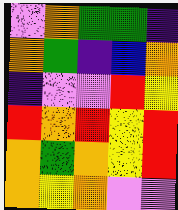[["violet", "orange", "green", "green", "indigo"], ["orange", "green", "indigo", "blue", "orange"], ["indigo", "violet", "violet", "red", "yellow"], ["red", "orange", "red", "yellow", "red"], ["orange", "green", "orange", "yellow", "red"], ["orange", "yellow", "orange", "violet", "violet"]]